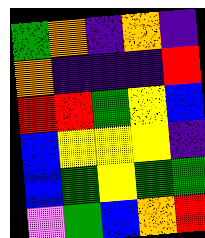[["green", "orange", "indigo", "orange", "indigo"], ["orange", "indigo", "indigo", "indigo", "red"], ["red", "red", "green", "yellow", "blue"], ["blue", "yellow", "yellow", "yellow", "indigo"], ["blue", "green", "yellow", "green", "green"], ["violet", "green", "blue", "orange", "red"]]